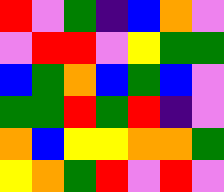[["red", "violet", "green", "indigo", "blue", "orange", "violet"], ["violet", "red", "red", "violet", "yellow", "green", "green"], ["blue", "green", "orange", "blue", "green", "blue", "violet"], ["green", "green", "red", "green", "red", "indigo", "violet"], ["orange", "blue", "yellow", "yellow", "orange", "orange", "green"], ["yellow", "orange", "green", "red", "violet", "red", "violet"]]